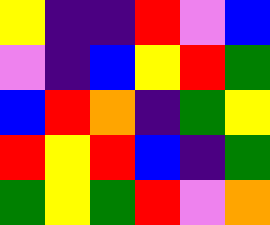[["yellow", "indigo", "indigo", "red", "violet", "blue"], ["violet", "indigo", "blue", "yellow", "red", "green"], ["blue", "red", "orange", "indigo", "green", "yellow"], ["red", "yellow", "red", "blue", "indigo", "green"], ["green", "yellow", "green", "red", "violet", "orange"]]